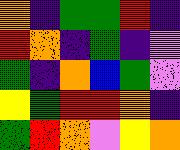[["orange", "indigo", "green", "green", "red", "indigo"], ["red", "orange", "indigo", "green", "indigo", "violet"], ["green", "indigo", "orange", "blue", "green", "violet"], ["yellow", "green", "red", "red", "orange", "indigo"], ["green", "red", "orange", "violet", "yellow", "orange"]]